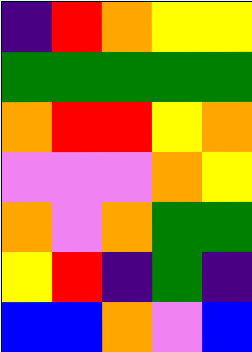[["indigo", "red", "orange", "yellow", "yellow"], ["green", "green", "green", "green", "green"], ["orange", "red", "red", "yellow", "orange"], ["violet", "violet", "violet", "orange", "yellow"], ["orange", "violet", "orange", "green", "green"], ["yellow", "red", "indigo", "green", "indigo"], ["blue", "blue", "orange", "violet", "blue"]]